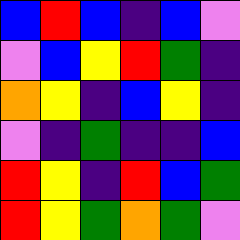[["blue", "red", "blue", "indigo", "blue", "violet"], ["violet", "blue", "yellow", "red", "green", "indigo"], ["orange", "yellow", "indigo", "blue", "yellow", "indigo"], ["violet", "indigo", "green", "indigo", "indigo", "blue"], ["red", "yellow", "indigo", "red", "blue", "green"], ["red", "yellow", "green", "orange", "green", "violet"]]